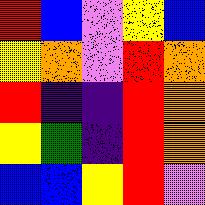[["red", "blue", "violet", "yellow", "blue"], ["yellow", "orange", "violet", "red", "orange"], ["red", "indigo", "indigo", "red", "orange"], ["yellow", "green", "indigo", "red", "orange"], ["blue", "blue", "yellow", "red", "violet"]]